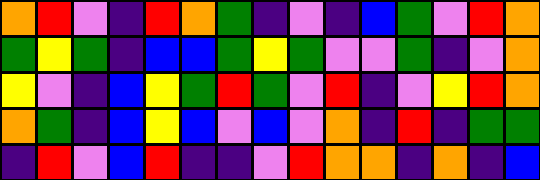[["orange", "red", "violet", "indigo", "red", "orange", "green", "indigo", "violet", "indigo", "blue", "green", "violet", "red", "orange"], ["green", "yellow", "green", "indigo", "blue", "blue", "green", "yellow", "green", "violet", "violet", "green", "indigo", "violet", "orange"], ["yellow", "violet", "indigo", "blue", "yellow", "green", "red", "green", "violet", "red", "indigo", "violet", "yellow", "red", "orange"], ["orange", "green", "indigo", "blue", "yellow", "blue", "violet", "blue", "violet", "orange", "indigo", "red", "indigo", "green", "green"], ["indigo", "red", "violet", "blue", "red", "indigo", "indigo", "violet", "red", "orange", "orange", "indigo", "orange", "indigo", "blue"]]